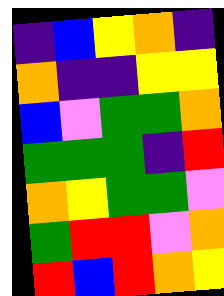[["indigo", "blue", "yellow", "orange", "indigo"], ["orange", "indigo", "indigo", "yellow", "yellow"], ["blue", "violet", "green", "green", "orange"], ["green", "green", "green", "indigo", "red"], ["orange", "yellow", "green", "green", "violet"], ["green", "red", "red", "violet", "orange"], ["red", "blue", "red", "orange", "yellow"]]